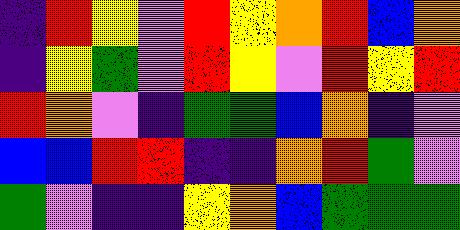[["indigo", "red", "yellow", "violet", "red", "yellow", "orange", "red", "blue", "orange"], ["indigo", "yellow", "green", "violet", "red", "yellow", "violet", "red", "yellow", "red"], ["red", "orange", "violet", "indigo", "green", "green", "blue", "orange", "indigo", "violet"], ["blue", "blue", "red", "red", "indigo", "indigo", "orange", "red", "green", "violet"], ["green", "violet", "indigo", "indigo", "yellow", "orange", "blue", "green", "green", "green"]]